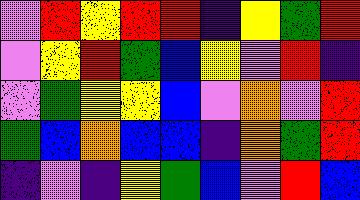[["violet", "red", "yellow", "red", "red", "indigo", "yellow", "green", "red"], ["violet", "yellow", "red", "green", "blue", "yellow", "violet", "red", "indigo"], ["violet", "green", "yellow", "yellow", "blue", "violet", "orange", "violet", "red"], ["green", "blue", "orange", "blue", "blue", "indigo", "orange", "green", "red"], ["indigo", "violet", "indigo", "yellow", "green", "blue", "violet", "red", "blue"]]